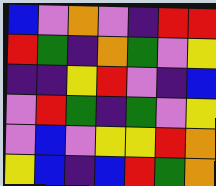[["blue", "violet", "orange", "violet", "indigo", "red", "red"], ["red", "green", "indigo", "orange", "green", "violet", "yellow"], ["indigo", "indigo", "yellow", "red", "violet", "indigo", "blue"], ["violet", "red", "green", "indigo", "green", "violet", "yellow"], ["violet", "blue", "violet", "yellow", "yellow", "red", "orange"], ["yellow", "blue", "indigo", "blue", "red", "green", "orange"]]